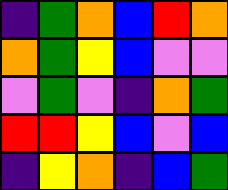[["indigo", "green", "orange", "blue", "red", "orange"], ["orange", "green", "yellow", "blue", "violet", "violet"], ["violet", "green", "violet", "indigo", "orange", "green"], ["red", "red", "yellow", "blue", "violet", "blue"], ["indigo", "yellow", "orange", "indigo", "blue", "green"]]